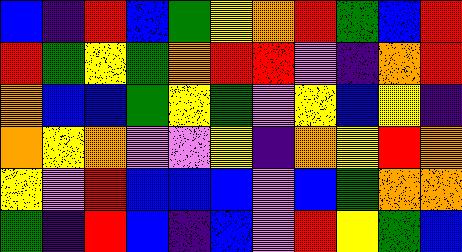[["blue", "indigo", "red", "blue", "green", "yellow", "orange", "red", "green", "blue", "red"], ["red", "green", "yellow", "green", "orange", "red", "red", "violet", "indigo", "orange", "red"], ["orange", "blue", "blue", "green", "yellow", "green", "violet", "yellow", "blue", "yellow", "indigo"], ["orange", "yellow", "orange", "violet", "violet", "yellow", "indigo", "orange", "yellow", "red", "orange"], ["yellow", "violet", "red", "blue", "blue", "blue", "violet", "blue", "green", "orange", "orange"], ["green", "indigo", "red", "blue", "indigo", "blue", "violet", "red", "yellow", "green", "blue"]]